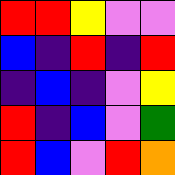[["red", "red", "yellow", "violet", "violet"], ["blue", "indigo", "red", "indigo", "red"], ["indigo", "blue", "indigo", "violet", "yellow"], ["red", "indigo", "blue", "violet", "green"], ["red", "blue", "violet", "red", "orange"]]